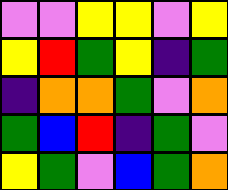[["violet", "violet", "yellow", "yellow", "violet", "yellow"], ["yellow", "red", "green", "yellow", "indigo", "green"], ["indigo", "orange", "orange", "green", "violet", "orange"], ["green", "blue", "red", "indigo", "green", "violet"], ["yellow", "green", "violet", "blue", "green", "orange"]]